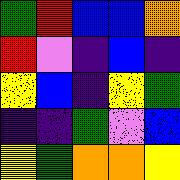[["green", "red", "blue", "blue", "orange"], ["red", "violet", "indigo", "blue", "indigo"], ["yellow", "blue", "indigo", "yellow", "green"], ["indigo", "indigo", "green", "violet", "blue"], ["yellow", "green", "orange", "orange", "yellow"]]